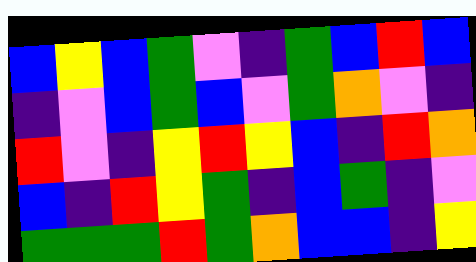[["blue", "yellow", "blue", "green", "violet", "indigo", "green", "blue", "red", "blue"], ["indigo", "violet", "blue", "green", "blue", "violet", "green", "orange", "violet", "indigo"], ["red", "violet", "indigo", "yellow", "red", "yellow", "blue", "indigo", "red", "orange"], ["blue", "indigo", "red", "yellow", "green", "indigo", "blue", "green", "indigo", "violet"], ["green", "green", "green", "red", "green", "orange", "blue", "blue", "indigo", "yellow"]]